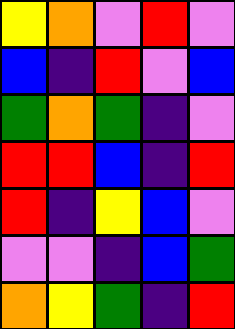[["yellow", "orange", "violet", "red", "violet"], ["blue", "indigo", "red", "violet", "blue"], ["green", "orange", "green", "indigo", "violet"], ["red", "red", "blue", "indigo", "red"], ["red", "indigo", "yellow", "blue", "violet"], ["violet", "violet", "indigo", "blue", "green"], ["orange", "yellow", "green", "indigo", "red"]]